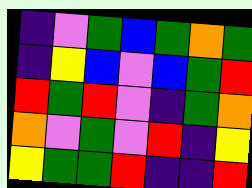[["indigo", "violet", "green", "blue", "green", "orange", "green"], ["indigo", "yellow", "blue", "violet", "blue", "green", "red"], ["red", "green", "red", "violet", "indigo", "green", "orange"], ["orange", "violet", "green", "violet", "red", "indigo", "yellow"], ["yellow", "green", "green", "red", "indigo", "indigo", "red"]]